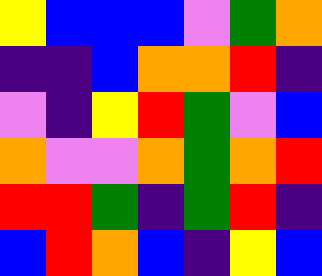[["yellow", "blue", "blue", "blue", "violet", "green", "orange"], ["indigo", "indigo", "blue", "orange", "orange", "red", "indigo"], ["violet", "indigo", "yellow", "red", "green", "violet", "blue"], ["orange", "violet", "violet", "orange", "green", "orange", "red"], ["red", "red", "green", "indigo", "green", "red", "indigo"], ["blue", "red", "orange", "blue", "indigo", "yellow", "blue"]]